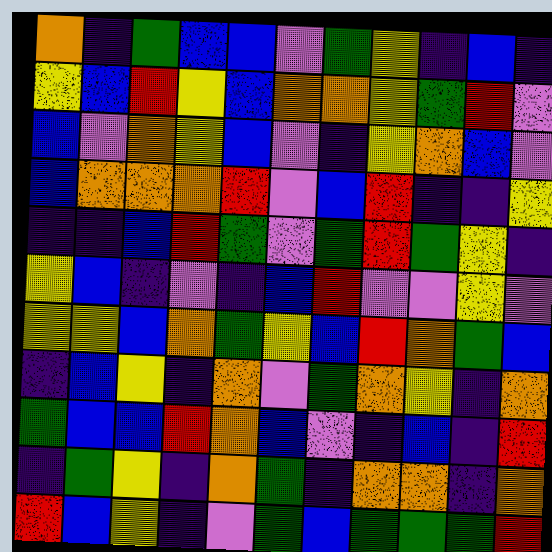[["orange", "indigo", "green", "blue", "blue", "violet", "green", "yellow", "indigo", "blue", "indigo"], ["yellow", "blue", "red", "yellow", "blue", "orange", "orange", "yellow", "green", "red", "violet"], ["blue", "violet", "orange", "yellow", "blue", "violet", "indigo", "yellow", "orange", "blue", "violet"], ["blue", "orange", "orange", "orange", "red", "violet", "blue", "red", "indigo", "indigo", "yellow"], ["indigo", "indigo", "blue", "red", "green", "violet", "green", "red", "green", "yellow", "indigo"], ["yellow", "blue", "indigo", "violet", "indigo", "blue", "red", "violet", "violet", "yellow", "violet"], ["yellow", "yellow", "blue", "orange", "green", "yellow", "blue", "red", "orange", "green", "blue"], ["indigo", "blue", "yellow", "indigo", "orange", "violet", "green", "orange", "yellow", "indigo", "orange"], ["green", "blue", "blue", "red", "orange", "blue", "violet", "indigo", "blue", "indigo", "red"], ["indigo", "green", "yellow", "indigo", "orange", "green", "indigo", "orange", "orange", "indigo", "orange"], ["red", "blue", "yellow", "indigo", "violet", "green", "blue", "green", "green", "green", "red"]]